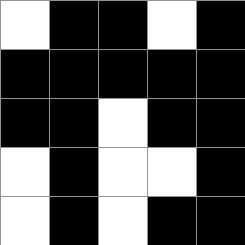[["white", "black", "black", "white", "black"], ["black", "black", "black", "black", "black"], ["black", "black", "white", "black", "black"], ["white", "black", "white", "white", "black"], ["white", "black", "white", "black", "black"]]